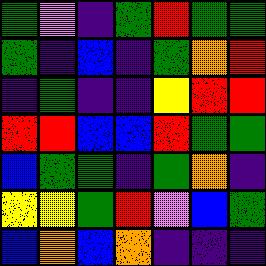[["green", "violet", "indigo", "green", "red", "green", "green"], ["green", "indigo", "blue", "indigo", "green", "orange", "red"], ["indigo", "green", "indigo", "indigo", "yellow", "red", "red"], ["red", "red", "blue", "blue", "red", "green", "green"], ["blue", "green", "green", "indigo", "green", "orange", "indigo"], ["yellow", "yellow", "green", "red", "violet", "blue", "green"], ["blue", "orange", "blue", "orange", "indigo", "indigo", "indigo"]]